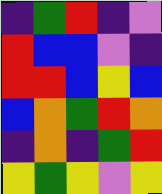[["indigo", "green", "red", "indigo", "violet"], ["red", "blue", "blue", "violet", "indigo"], ["red", "red", "blue", "yellow", "blue"], ["blue", "orange", "green", "red", "orange"], ["indigo", "orange", "indigo", "green", "red"], ["yellow", "green", "yellow", "violet", "yellow"]]